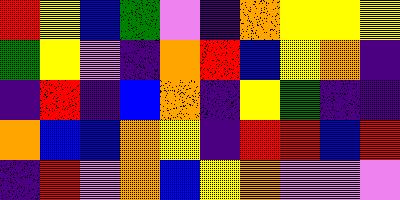[["red", "yellow", "blue", "green", "violet", "indigo", "orange", "yellow", "yellow", "yellow"], ["green", "yellow", "violet", "indigo", "orange", "red", "blue", "yellow", "orange", "indigo"], ["indigo", "red", "indigo", "blue", "orange", "indigo", "yellow", "green", "indigo", "indigo"], ["orange", "blue", "blue", "orange", "yellow", "indigo", "red", "red", "blue", "red"], ["indigo", "red", "violet", "orange", "blue", "yellow", "orange", "violet", "violet", "violet"]]